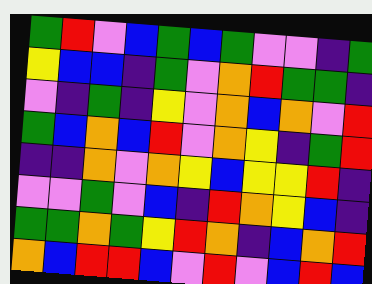[["green", "red", "violet", "blue", "green", "blue", "green", "violet", "violet", "indigo", "green"], ["yellow", "blue", "blue", "indigo", "green", "violet", "orange", "red", "green", "green", "indigo"], ["violet", "indigo", "green", "indigo", "yellow", "violet", "orange", "blue", "orange", "violet", "red"], ["green", "blue", "orange", "blue", "red", "violet", "orange", "yellow", "indigo", "green", "red"], ["indigo", "indigo", "orange", "violet", "orange", "yellow", "blue", "yellow", "yellow", "red", "indigo"], ["violet", "violet", "green", "violet", "blue", "indigo", "red", "orange", "yellow", "blue", "indigo"], ["green", "green", "orange", "green", "yellow", "red", "orange", "indigo", "blue", "orange", "red"], ["orange", "blue", "red", "red", "blue", "violet", "red", "violet", "blue", "red", "blue"]]